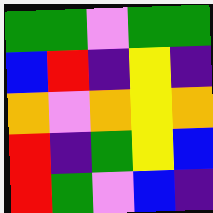[["green", "green", "violet", "green", "green"], ["blue", "red", "indigo", "yellow", "indigo"], ["orange", "violet", "orange", "yellow", "orange"], ["red", "indigo", "green", "yellow", "blue"], ["red", "green", "violet", "blue", "indigo"]]